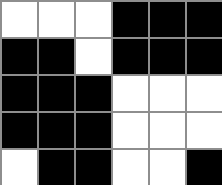[["white", "white", "white", "black", "black", "black"], ["black", "black", "white", "black", "black", "black"], ["black", "black", "black", "white", "white", "white"], ["black", "black", "black", "white", "white", "white"], ["white", "black", "black", "white", "white", "black"]]